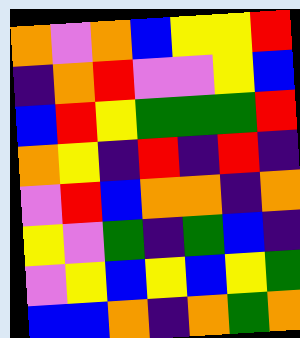[["orange", "violet", "orange", "blue", "yellow", "yellow", "red"], ["indigo", "orange", "red", "violet", "violet", "yellow", "blue"], ["blue", "red", "yellow", "green", "green", "green", "red"], ["orange", "yellow", "indigo", "red", "indigo", "red", "indigo"], ["violet", "red", "blue", "orange", "orange", "indigo", "orange"], ["yellow", "violet", "green", "indigo", "green", "blue", "indigo"], ["violet", "yellow", "blue", "yellow", "blue", "yellow", "green"], ["blue", "blue", "orange", "indigo", "orange", "green", "orange"]]